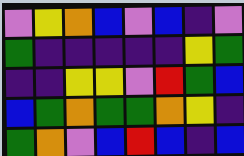[["violet", "yellow", "orange", "blue", "violet", "blue", "indigo", "violet"], ["green", "indigo", "indigo", "indigo", "indigo", "indigo", "yellow", "green"], ["indigo", "indigo", "yellow", "yellow", "violet", "red", "green", "blue"], ["blue", "green", "orange", "green", "green", "orange", "yellow", "indigo"], ["green", "orange", "violet", "blue", "red", "blue", "indigo", "blue"]]